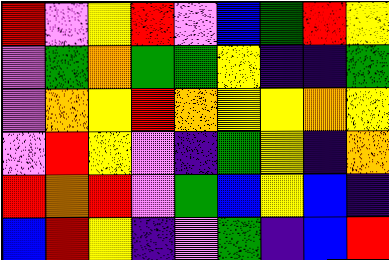[["red", "violet", "yellow", "red", "violet", "blue", "green", "red", "yellow"], ["violet", "green", "orange", "green", "green", "yellow", "indigo", "indigo", "green"], ["violet", "orange", "yellow", "red", "orange", "yellow", "yellow", "orange", "yellow"], ["violet", "red", "yellow", "violet", "indigo", "green", "yellow", "indigo", "orange"], ["red", "orange", "red", "violet", "green", "blue", "yellow", "blue", "indigo"], ["blue", "red", "yellow", "indigo", "violet", "green", "indigo", "blue", "red"]]